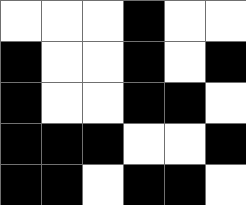[["white", "white", "white", "black", "white", "white"], ["black", "white", "white", "black", "white", "black"], ["black", "white", "white", "black", "black", "white"], ["black", "black", "black", "white", "white", "black"], ["black", "black", "white", "black", "black", "white"]]